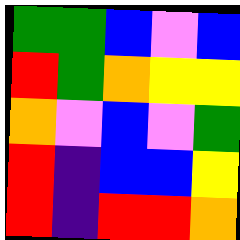[["green", "green", "blue", "violet", "blue"], ["red", "green", "orange", "yellow", "yellow"], ["orange", "violet", "blue", "violet", "green"], ["red", "indigo", "blue", "blue", "yellow"], ["red", "indigo", "red", "red", "orange"]]